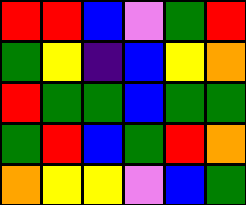[["red", "red", "blue", "violet", "green", "red"], ["green", "yellow", "indigo", "blue", "yellow", "orange"], ["red", "green", "green", "blue", "green", "green"], ["green", "red", "blue", "green", "red", "orange"], ["orange", "yellow", "yellow", "violet", "blue", "green"]]